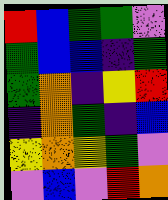[["red", "blue", "green", "green", "violet"], ["green", "blue", "blue", "indigo", "green"], ["green", "orange", "indigo", "yellow", "red"], ["indigo", "orange", "green", "indigo", "blue"], ["yellow", "orange", "yellow", "green", "violet"], ["violet", "blue", "violet", "red", "orange"]]